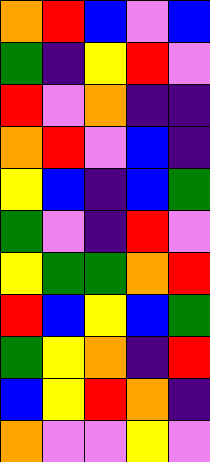[["orange", "red", "blue", "violet", "blue"], ["green", "indigo", "yellow", "red", "violet"], ["red", "violet", "orange", "indigo", "indigo"], ["orange", "red", "violet", "blue", "indigo"], ["yellow", "blue", "indigo", "blue", "green"], ["green", "violet", "indigo", "red", "violet"], ["yellow", "green", "green", "orange", "red"], ["red", "blue", "yellow", "blue", "green"], ["green", "yellow", "orange", "indigo", "red"], ["blue", "yellow", "red", "orange", "indigo"], ["orange", "violet", "violet", "yellow", "violet"]]